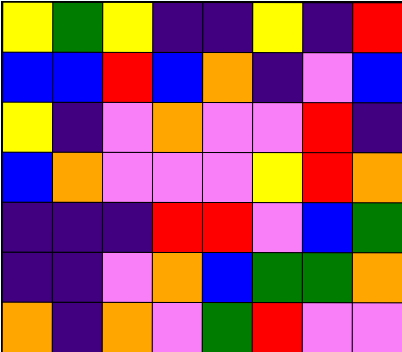[["yellow", "green", "yellow", "indigo", "indigo", "yellow", "indigo", "red"], ["blue", "blue", "red", "blue", "orange", "indigo", "violet", "blue"], ["yellow", "indigo", "violet", "orange", "violet", "violet", "red", "indigo"], ["blue", "orange", "violet", "violet", "violet", "yellow", "red", "orange"], ["indigo", "indigo", "indigo", "red", "red", "violet", "blue", "green"], ["indigo", "indigo", "violet", "orange", "blue", "green", "green", "orange"], ["orange", "indigo", "orange", "violet", "green", "red", "violet", "violet"]]